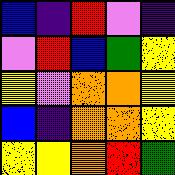[["blue", "indigo", "red", "violet", "indigo"], ["violet", "red", "blue", "green", "yellow"], ["yellow", "violet", "orange", "orange", "yellow"], ["blue", "indigo", "orange", "orange", "yellow"], ["yellow", "yellow", "orange", "red", "green"]]